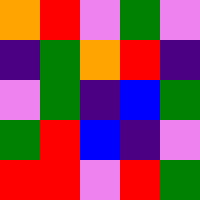[["orange", "red", "violet", "green", "violet"], ["indigo", "green", "orange", "red", "indigo"], ["violet", "green", "indigo", "blue", "green"], ["green", "red", "blue", "indigo", "violet"], ["red", "red", "violet", "red", "green"]]